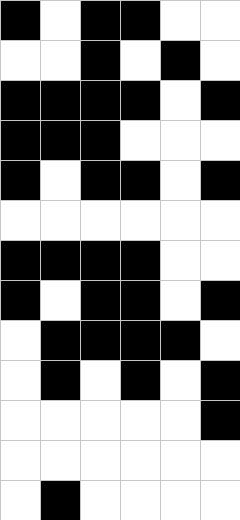[["black", "white", "black", "black", "white", "white"], ["white", "white", "black", "white", "black", "white"], ["black", "black", "black", "black", "white", "black"], ["black", "black", "black", "white", "white", "white"], ["black", "white", "black", "black", "white", "black"], ["white", "white", "white", "white", "white", "white"], ["black", "black", "black", "black", "white", "white"], ["black", "white", "black", "black", "white", "black"], ["white", "black", "black", "black", "black", "white"], ["white", "black", "white", "black", "white", "black"], ["white", "white", "white", "white", "white", "black"], ["white", "white", "white", "white", "white", "white"], ["white", "black", "white", "white", "white", "white"]]